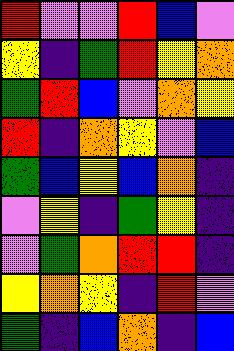[["red", "violet", "violet", "red", "blue", "violet"], ["yellow", "indigo", "green", "red", "yellow", "orange"], ["green", "red", "blue", "violet", "orange", "yellow"], ["red", "indigo", "orange", "yellow", "violet", "blue"], ["green", "blue", "yellow", "blue", "orange", "indigo"], ["violet", "yellow", "indigo", "green", "yellow", "indigo"], ["violet", "green", "orange", "red", "red", "indigo"], ["yellow", "orange", "yellow", "indigo", "red", "violet"], ["green", "indigo", "blue", "orange", "indigo", "blue"]]